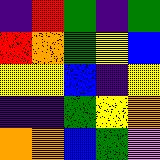[["indigo", "red", "green", "indigo", "green"], ["red", "orange", "green", "yellow", "blue"], ["yellow", "yellow", "blue", "indigo", "yellow"], ["indigo", "indigo", "green", "yellow", "orange"], ["orange", "orange", "blue", "green", "violet"]]